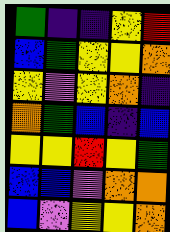[["green", "indigo", "indigo", "yellow", "red"], ["blue", "green", "yellow", "yellow", "orange"], ["yellow", "violet", "yellow", "orange", "indigo"], ["orange", "green", "blue", "indigo", "blue"], ["yellow", "yellow", "red", "yellow", "green"], ["blue", "blue", "violet", "orange", "orange"], ["blue", "violet", "yellow", "yellow", "orange"]]